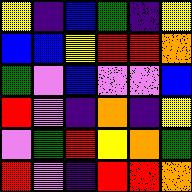[["yellow", "indigo", "blue", "green", "indigo", "yellow"], ["blue", "blue", "yellow", "red", "red", "orange"], ["green", "violet", "blue", "violet", "violet", "blue"], ["red", "violet", "indigo", "orange", "indigo", "yellow"], ["violet", "green", "red", "yellow", "orange", "green"], ["red", "violet", "indigo", "red", "red", "orange"]]